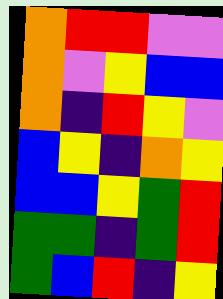[["orange", "red", "red", "violet", "violet"], ["orange", "violet", "yellow", "blue", "blue"], ["orange", "indigo", "red", "yellow", "violet"], ["blue", "yellow", "indigo", "orange", "yellow"], ["blue", "blue", "yellow", "green", "red"], ["green", "green", "indigo", "green", "red"], ["green", "blue", "red", "indigo", "yellow"]]